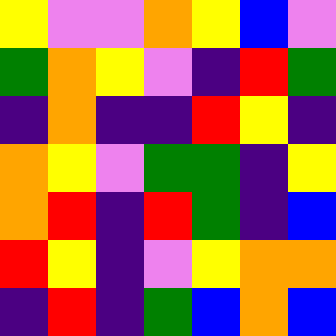[["yellow", "violet", "violet", "orange", "yellow", "blue", "violet"], ["green", "orange", "yellow", "violet", "indigo", "red", "green"], ["indigo", "orange", "indigo", "indigo", "red", "yellow", "indigo"], ["orange", "yellow", "violet", "green", "green", "indigo", "yellow"], ["orange", "red", "indigo", "red", "green", "indigo", "blue"], ["red", "yellow", "indigo", "violet", "yellow", "orange", "orange"], ["indigo", "red", "indigo", "green", "blue", "orange", "blue"]]